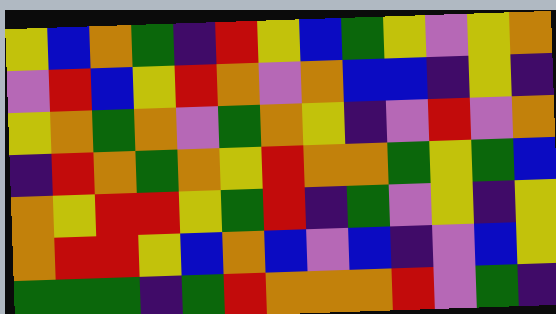[["yellow", "blue", "orange", "green", "indigo", "red", "yellow", "blue", "green", "yellow", "violet", "yellow", "orange"], ["violet", "red", "blue", "yellow", "red", "orange", "violet", "orange", "blue", "blue", "indigo", "yellow", "indigo"], ["yellow", "orange", "green", "orange", "violet", "green", "orange", "yellow", "indigo", "violet", "red", "violet", "orange"], ["indigo", "red", "orange", "green", "orange", "yellow", "red", "orange", "orange", "green", "yellow", "green", "blue"], ["orange", "yellow", "red", "red", "yellow", "green", "red", "indigo", "green", "violet", "yellow", "indigo", "yellow"], ["orange", "red", "red", "yellow", "blue", "orange", "blue", "violet", "blue", "indigo", "violet", "blue", "yellow"], ["green", "green", "green", "indigo", "green", "red", "orange", "orange", "orange", "red", "violet", "green", "indigo"]]